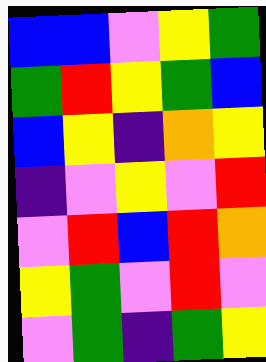[["blue", "blue", "violet", "yellow", "green"], ["green", "red", "yellow", "green", "blue"], ["blue", "yellow", "indigo", "orange", "yellow"], ["indigo", "violet", "yellow", "violet", "red"], ["violet", "red", "blue", "red", "orange"], ["yellow", "green", "violet", "red", "violet"], ["violet", "green", "indigo", "green", "yellow"]]